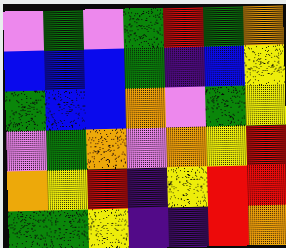[["violet", "green", "violet", "green", "red", "green", "orange"], ["blue", "blue", "blue", "green", "indigo", "blue", "yellow"], ["green", "blue", "blue", "orange", "violet", "green", "yellow"], ["violet", "green", "orange", "violet", "orange", "yellow", "red"], ["orange", "yellow", "red", "indigo", "yellow", "red", "red"], ["green", "green", "yellow", "indigo", "indigo", "red", "orange"]]